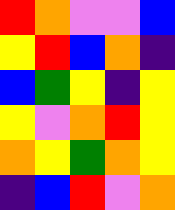[["red", "orange", "violet", "violet", "blue"], ["yellow", "red", "blue", "orange", "indigo"], ["blue", "green", "yellow", "indigo", "yellow"], ["yellow", "violet", "orange", "red", "yellow"], ["orange", "yellow", "green", "orange", "yellow"], ["indigo", "blue", "red", "violet", "orange"]]